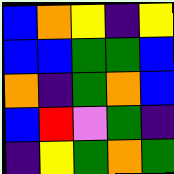[["blue", "orange", "yellow", "indigo", "yellow"], ["blue", "blue", "green", "green", "blue"], ["orange", "indigo", "green", "orange", "blue"], ["blue", "red", "violet", "green", "indigo"], ["indigo", "yellow", "green", "orange", "green"]]